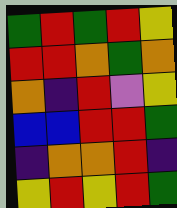[["green", "red", "green", "red", "yellow"], ["red", "red", "orange", "green", "orange"], ["orange", "indigo", "red", "violet", "yellow"], ["blue", "blue", "red", "red", "green"], ["indigo", "orange", "orange", "red", "indigo"], ["yellow", "red", "yellow", "red", "green"]]